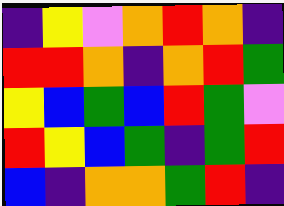[["indigo", "yellow", "violet", "orange", "red", "orange", "indigo"], ["red", "red", "orange", "indigo", "orange", "red", "green"], ["yellow", "blue", "green", "blue", "red", "green", "violet"], ["red", "yellow", "blue", "green", "indigo", "green", "red"], ["blue", "indigo", "orange", "orange", "green", "red", "indigo"]]